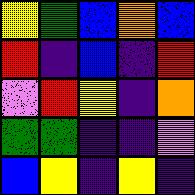[["yellow", "green", "blue", "orange", "blue"], ["red", "indigo", "blue", "indigo", "red"], ["violet", "red", "yellow", "indigo", "orange"], ["green", "green", "indigo", "indigo", "violet"], ["blue", "yellow", "indigo", "yellow", "indigo"]]